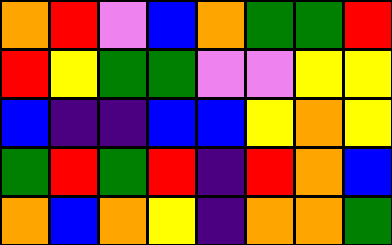[["orange", "red", "violet", "blue", "orange", "green", "green", "red"], ["red", "yellow", "green", "green", "violet", "violet", "yellow", "yellow"], ["blue", "indigo", "indigo", "blue", "blue", "yellow", "orange", "yellow"], ["green", "red", "green", "red", "indigo", "red", "orange", "blue"], ["orange", "blue", "orange", "yellow", "indigo", "orange", "orange", "green"]]